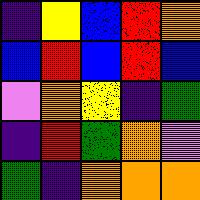[["indigo", "yellow", "blue", "red", "orange"], ["blue", "red", "blue", "red", "blue"], ["violet", "orange", "yellow", "indigo", "green"], ["indigo", "red", "green", "orange", "violet"], ["green", "indigo", "orange", "orange", "orange"]]